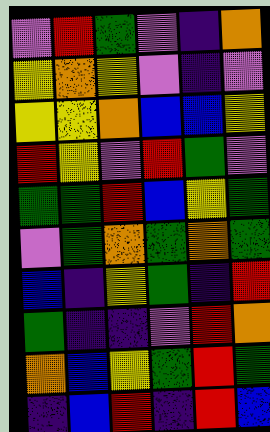[["violet", "red", "green", "violet", "indigo", "orange"], ["yellow", "orange", "yellow", "violet", "indigo", "violet"], ["yellow", "yellow", "orange", "blue", "blue", "yellow"], ["red", "yellow", "violet", "red", "green", "violet"], ["green", "green", "red", "blue", "yellow", "green"], ["violet", "green", "orange", "green", "orange", "green"], ["blue", "indigo", "yellow", "green", "indigo", "red"], ["green", "indigo", "indigo", "violet", "red", "orange"], ["orange", "blue", "yellow", "green", "red", "green"], ["indigo", "blue", "red", "indigo", "red", "blue"]]